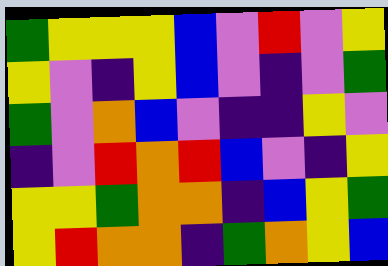[["green", "yellow", "yellow", "yellow", "blue", "violet", "red", "violet", "yellow"], ["yellow", "violet", "indigo", "yellow", "blue", "violet", "indigo", "violet", "green"], ["green", "violet", "orange", "blue", "violet", "indigo", "indigo", "yellow", "violet"], ["indigo", "violet", "red", "orange", "red", "blue", "violet", "indigo", "yellow"], ["yellow", "yellow", "green", "orange", "orange", "indigo", "blue", "yellow", "green"], ["yellow", "red", "orange", "orange", "indigo", "green", "orange", "yellow", "blue"]]